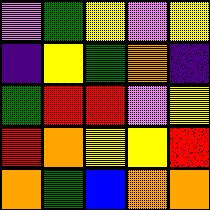[["violet", "green", "yellow", "violet", "yellow"], ["indigo", "yellow", "green", "orange", "indigo"], ["green", "red", "red", "violet", "yellow"], ["red", "orange", "yellow", "yellow", "red"], ["orange", "green", "blue", "orange", "orange"]]